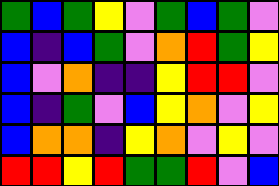[["green", "blue", "green", "yellow", "violet", "green", "blue", "green", "violet"], ["blue", "indigo", "blue", "green", "violet", "orange", "red", "green", "yellow"], ["blue", "violet", "orange", "indigo", "indigo", "yellow", "red", "red", "violet"], ["blue", "indigo", "green", "violet", "blue", "yellow", "orange", "violet", "yellow"], ["blue", "orange", "orange", "indigo", "yellow", "orange", "violet", "yellow", "violet"], ["red", "red", "yellow", "red", "green", "green", "red", "violet", "blue"]]